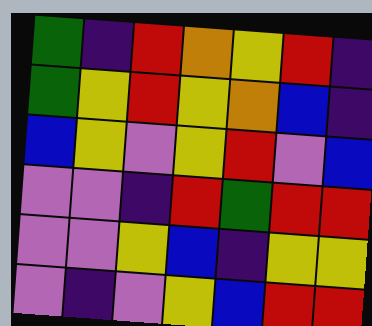[["green", "indigo", "red", "orange", "yellow", "red", "indigo"], ["green", "yellow", "red", "yellow", "orange", "blue", "indigo"], ["blue", "yellow", "violet", "yellow", "red", "violet", "blue"], ["violet", "violet", "indigo", "red", "green", "red", "red"], ["violet", "violet", "yellow", "blue", "indigo", "yellow", "yellow"], ["violet", "indigo", "violet", "yellow", "blue", "red", "red"]]